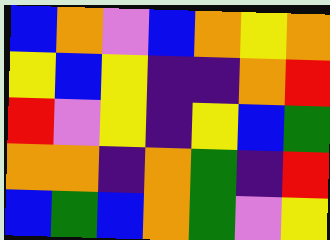[["blue", "orange", "violet", "blue", "orange", "yellow", "orange"], ["yellow", "blue", "yellow", "indigo", "indigo", "orange", "red"], ["red", "violet", "yellow", "indigo", "yellow", "blue", "green"], ["orange", "orange", "indigo", "orange", "green", "indigo", "red"], ["blue", "green", "blue", "orange", "green", "violet", "yellow"]]